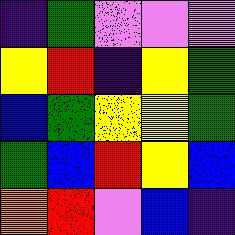[["indigo", "green", "violet", "violet", "violet"], ["yellow", "red", "indigo", "yellow", "green"], ["blue", "green", "yellow", "yellow", "green"], ["green", "blue", "red", "yellow", "blue"], ["orange", "red", "violet", "blue", "indigo"]]